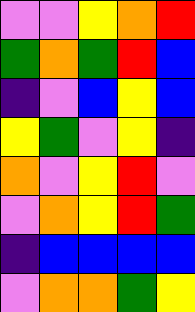[["violet", "violet", "yellow", "orange", "red"], ["green", "orange", "green", "red", "blue"], ["indigo", "violet", "blue", "yellow", "blue"], ["yellow", "green", "violet", "yellow", "indigo"], ["orange", "violet", "yellow", "red", "violet"], ["violet", "orange", "yellow", "red", "green"], ["indigo", "blue", "blue", "blue", "blue"], ["violet", "orange", "orange", "green", "yellow"]]